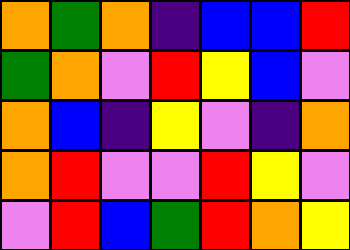[["orange", "green", "orange", "indigo", "blue", "blue", "red"], ["green", "orange", "violet", "red", "yellow", "blue", "violet"], ["orange", "blue", "indigo", "yellow", "violet", "indigo", "orange"], ["orange", "red", "violet", "violet", "red", "yellow", "violet"], ["violet", "red", "blue", "green", "red", "orange", "yellow"]]